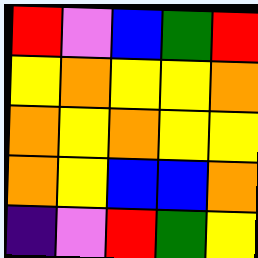[["red", "violet", "blue", "green", "red"], ["yellow", "orange", "yellow", "yellow", "orange"], ["orange", "yellow", "orange", "yellow", "yellow"], ["orange", "yellow", "blue", "blue", "orange"], ["indigo", "violet", "red", "green", "yellow"]]